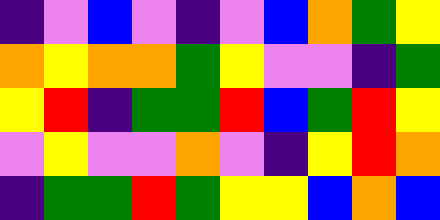[["indigo", "violet", "blue", "violet", "indigo", "violet", "blue", "orange", "green", "yellow"], ["orange", "yellow", "orange", "orange", "green", "yellow", "violet", "violet", "indigo", "green"], ["yellow", "red", "indigo", "green", "green", "red", "blue", "green", "red", "yellow"], ["violet", "yellow", "violet", "violet", "orange", "violet", "indigo", "yellow", "red", "orange"], ["indigo", "green", "green", "red", "green", "yellow", "yellow", "blue", "orange", "blue"]]